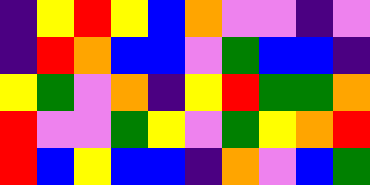[["indigo", "yellow", "red", "yellow", "blue", "orange", "violet", "violet", "indigo", "violet"], ["indigo", "red", "orange", "blue", "blue", "violet", "green", "blue", "blue", "indigo"], ["yellow", "green", "violet", "orange", "indigo", "yellow", "red", "green", "green", "orange"], ["red", "violet", "violet", "green", "yellow", "violet", "green", "yellow", "orange", "red"], ["red", "blue", "yellow", "blue", "blue", "indigo", "orange", "violet", "blue", "green"]]